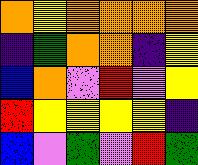[["orange", "yellow", "orange", "orange", "orange", "orange"], ["indigo", "green", "orange", "orange", "indigo", "yellow"], ["blue", "orange", "violet", "red", "violet", "yellow"], ["red", "yellow", "yellow", "yellow", "yellow", "indigo"], ["blue", "violet", "green", "violet", "red", "green"]]